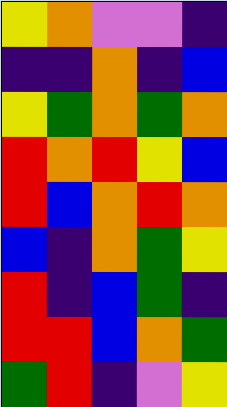[["yellow", "orange", "violet", "violet", "indigo"], ["indigo", "indigo", "orange", "indigo", "blue"], ["yellow", "green", "orange", "green", "orange"], ["red", "orange", "red", "yellow", "blue"], ["red", "blue", "orange", "red", "orange"], ["blue", "indigo", "orange", "green", "yellow"], ["red", "indigo", "blue", "green", "indigo"], ["red", "red", "blue", "orange", "green"], ["green", "red", "indigo", "violet", "yellow"]]